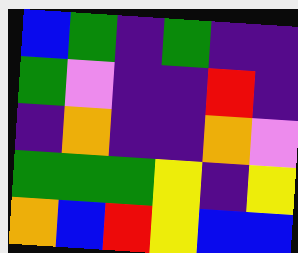[["blue", "green", "indigo", "green", "indigo", "indigo"], ["green", "violet", "indigo", "indigo", "red", "indigo"], ["indigo", "orange", "indigo", "indigo", "orange", "violet"], ["green", "green", "green", "yellow", "indigo", "yellow"], ["orange", "blue", "red", "yellow", "blue", "blue"]]